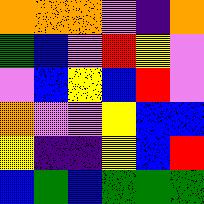[["orange", "orange", "orange", "violet", "indigo", "orange"], ["green", "blue", "violet", "red", "yellow", "violet"], ["violet", "blue", "yellow", "blue", "red", "violet"], ["orange", "violet", "violet", "yellow", "blue", "blue"], ["yellow", "indigo", "indigo", "yellow", "blue", "red"], ["blue", "green", "blue", "green", "green", "green"]]